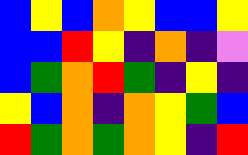[["blue", "yellow", "blue", "orange", "yellow", "blue", "blue", "yellow"], ["blue", "blue", "red", "yellow", "indigo", "orange", "indigo", "violet"], ["blue", "green", "orange", "red", "green", "indigo", "yellow", "indigo"], ["yellow", "blue", "orange", "indigo", "orange", "yellow", "green", "blue"], ["red", "green", "orange", "green", "orange", "yellow", "indigo", "red"]]